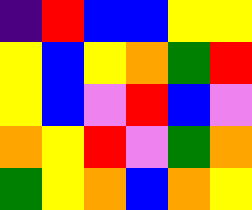[["indigo", "red", "blue", "blue", "yellow", "yellow"], ["yellow", "blue", "yellow", "orange", "green", "red"], ["yellow", "blue", "violet", "red", "blue", "violet"], ["orange", "yellow", "red", "violet", "green", "orange"], ["green", "yellow", "orange", "blue", "orange", "yellow"]]